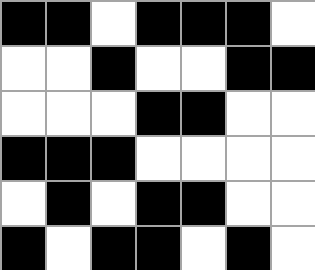[["black", "black", "white", "black", "black", "black", "white"], ["white", "white", "black", "white", "white", "black", "black"], ["white", "white", "white", "black", "black", "white", "white"], ["black", "black", "black", "white", "white", "white", "white"], ["white", "black", "white", "black", "black", "white", "white"], ["black", "white", "black", "black", "white", "black", "white"]]